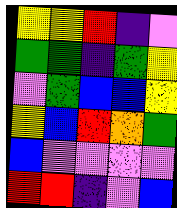[["yellow", "yellow", "red", "indigo", "violet"], ["green", "green", "indigo", "green", "yellow"], ["violet", "green", "blue", "blue", "yellow"], ["yellow", "blue", "red", "orange", "green"], ["blue", "violet", "violet", "violet", "violet"], ["red", "red", "indigo", "violet", "blue"]]